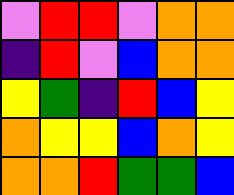[["violet", "red", "red", "violet", "orange", "orange"], ["indigo", "red", "violet", "blue", "orange", "orange"], ["yellow", "green", "indigo", "red", "blue", "yellow"], ["orange", "yellow", "yellow", "blue", "orange", "yellow"], ["orange", "orange", "red", "green", "green", "blue"]]